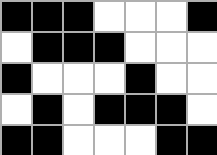[["black", "black", "black", "white", "white", "white", "black"], ["white", "black", "black", "black", "white", "white", "white"], ["black", "white", "white", "white", "black", "white", "white"], ["white", "black", "white", "black", "black", "black", "white"], ["black", "black", "white", "white", "white", "black", "black"]]